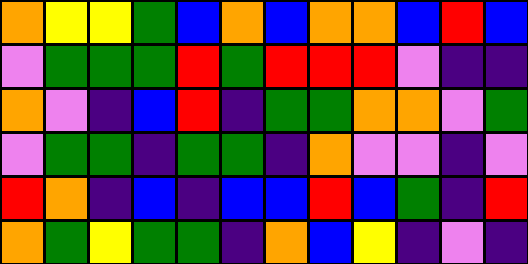[["orange", "yellow", "yellow", "green", "blue", "orange", "blue", "orange", "orange", "blue", "red", "blue"], ["violet", "green", "green", "green", "red", "green", "red", "red", "red", "violet", "indigo", "indigo"], ["orange", "violet", "indigo", "blue", "red", "indigo", "green", "green", "orange", "orange", "violet", "green"], ["violet", "green", "green", "indigo", "green", "green", "indigo", "orange", "violet", "violet", "indigo", "violet"], ["red", "orange", "indigo", "blue", "indigo", "blue", "blue", "red", "blue", "green", "indigo", "red"], ["orange", "green", "yellow", "green", "green", "indigo", "orange", "blue", "yellow", "indigo", "violet", "indigo"]]